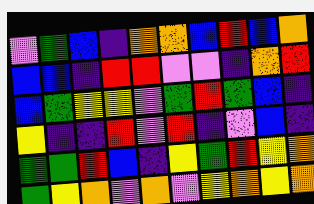[["violet", "green", "blue", "indigo", "orange", "orange", "blue", "red", "blue", "orange"], ["blue", "blue", "indigo", "red", "red", "violet", "violet", "indigo", "orange", "red"], ["blue", "green", "yellow", "yellow", "violet", "green", "red", "green", "blue", "indigo"], ["yellow", "indigo", "indigo", "red", "violet", "red", "indigo", "violet", "blue", "indigo"], ["green", "green", "red", "blue", "indigo", "yellow", "green", "red", "yellow", "orange"], ["green", "yellow", "orange", "violet", "orange", "violet", "yellow", "orange", "yellow", "orange"]]